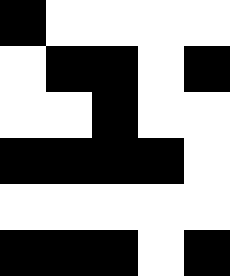[["black", "white", "white", "white", "white"], ["white", "black", "black", "white", "black"], ["white", "white", "black", "white", "white"], ["black", "black", "black", "black", "white"], ["white", "white", "white", "white", "white"], ["black", "black", "black", "white", "black"]]